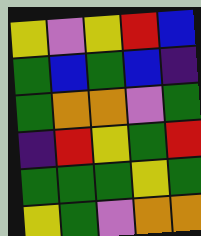[["yellow", "violet", "yellow", "red", "blue"], ["green", "blue", "green", "blue", "indigo"], ["green", "orange", "orange", "violet", "green"], ["indigo", "red", "yellow", "green", "red"], ["green", "green", "green", "yellow", "green"], ["yellow", "green", "violet", "orange", "orange"]]